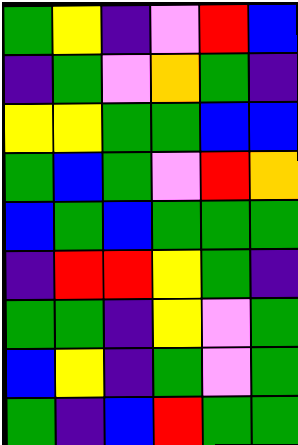[["green", "yellow", "indigo", "violet", "red", "blue"], ["indigo", "green", "violet", "orange", "green", "indigo"], ["yellow", "yellow", "green", "green", "blue", "blue"], ["green", "blue", "green", "violet", "red", "orange"], ["blue", "green", "blue", "green", "green", "green"], ["indigo", "red", "red", "yellow", "green", "indigo"], ["green", "green", "indigo", "yellow", "violet", "green"], ["blue", "yellow", "indigo", "green", "violet", "green"], ["green", "indigo", "blue", "red", "green", "green"]]